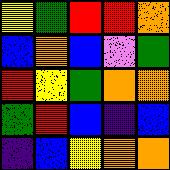[["yellow", "green", "red", "red", "orange"], ["blue", "orange", "blue", "violet", "green"], ["red", "yellow", "green", "orange", "orange"], ["green", "red", "blue", "indigo", "blue"], ["indigo", "blue", "yellow", "orange", "orange"]]